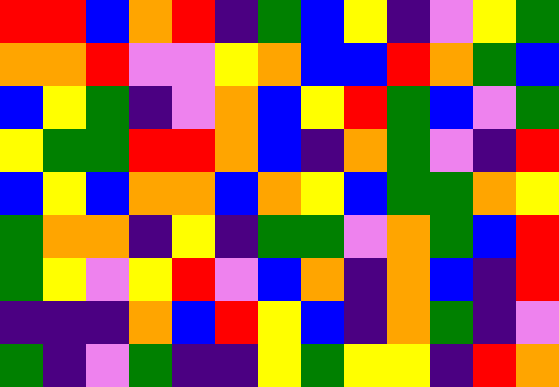[["red", "red", "blue", "orange", "red", "indigo", "green", "blue", "yellow", "indigo", "violet", "yellow", "green"], ["orange", "orange", "red", "violet", "violet", "yellow", "orange", "blue", "blue", "red", "orange", "green", "blue"], ["blue", "yellow", "green", "indigo", "violet", "orange", "blue", "yellow", "red", "green", "blue", "violet", "green"], ["yellow", "green", "green", "red", "red", "orange", "blue", "indigo", "orange", "green", "violet", "indigo", "red"], ["blue", "yellow", "blue", "orange", "orange", "blue", "orange", "yellow", "blue", "green", "green", "orange", "yellow"], ["green", "orange", "orange", "indigo", "yellow", "indigo", "green", "green", "violet", "orange", "green", "blue", "red"], ["green", "yellow", "violet", "yellow", "red", "violet", "blue", "orange", "indigo", "orange", "blue", "indigo", "red"], ["indigo", "indigo", "indigo", "orange", "blue", "red", "yellow", "blue", "indigo", "orange", "green", "indigo", "violet"], ["green", "indigo", "violet", "green", "indigo", "indigo", "yellow", "green", "yellow", "yellow", "indigo", "red", "orange"]]